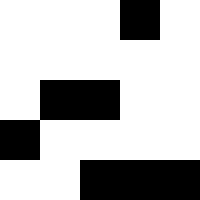[["white", "white", "white", "black", "white"], ["white", "white", "white", "white", "white"], ["white", "black", "black", "white", "white"], ["black", "white", "white", "white", "white"], ["white", "white", "black", "black", "black"]]